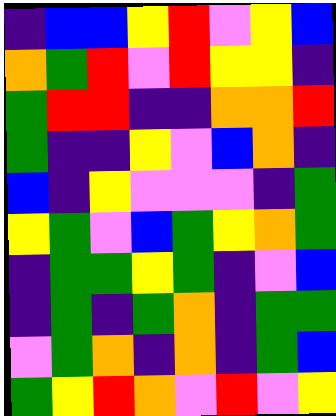[["indigo", "blue", "blue", "yellow", "red", "violet", "yellow", "blue"], ["orange", "green", "red", "violet", "red", "yellow", "yellow", "indigo"], ["green", "red", "red", "indigo", "indigo", "orange", "orange", "red"], ["green", "indigo", "indigo", "yellow", "violet", "blue", "orange", "indigo"], ["blue", "indigo", "yellow", "violet", "violet", "violet", "indigo", "green"], ["yellow", "green", "violet", "blue", "green", "yellow", "orange", "green"], ["indigo", "green", "green", "yellow", "green", "indigo", "violet", "blue"], ["indigo", "green", "indigo", "green", "orange", "indigo", "green", "green"], ["violet", "green", "orange", "indigo", "orange", "indigo", "green", "blue"], ["green", "yellow", "red", "orange", "violet", "red", "violet", "yellow"]]